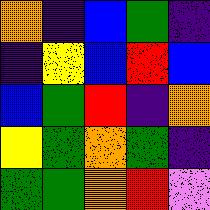[["orange", "indigo", "blue", "green", "indigo"], ["indigo", "yellow", "blue", "red", "blue"], ["blue", "green", "red", "indigo", "orange"], ["yellow", "green", "orange", "green", "indigo"], ["green", "green", "orange", "red", "violet"]]